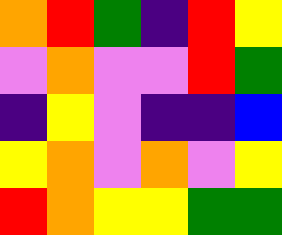[["orange", "red", "green", "indigo", "red", "yellow"], ["violet", "orange", "violet", "violet", "red", "green"], ["indigo", "yellow", "violet", "indigo", "indigo", "blue"], ["yellow", "orange", "violet", "orange", "violet", "yellow"], ["red", "orange", "yellow", "yellow", "green", "green"]]